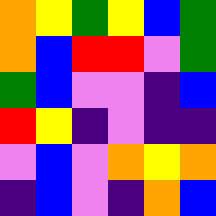[["orange", "yellow", "green", "yellow", "blue", "green"], ["orange", "blue", "red", "red", "violet", "green"], ["green", "blue", "violet", "violet", "indigo", "blue"], ["red", "yellow", "indigo", "violet", "indigo", "indigo"], ["violet", "blue", "violet", "orange", "yellow", "orange"], ["indigo", "blue", "violet", "indigo", "orange", "blue"]]